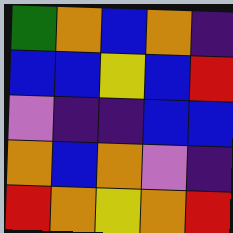[["green", "orange", "blue", "orange", "indigo"], ["blue", "blue", "yellow", "blue", "red"], ["violet", "indigo", "indigo", "blue", "blue"], ["orange", "blue", "orange", "violet", "indigo"], ["red", "orange", "yellow", "orange", "red"]]